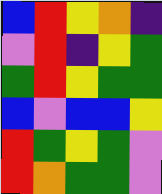[["blue", "red", "yellow", "orange", "indigo"], ["violet", "red", "indigo", "yellow", "green"], ["green", "red", "yellow", "green", "green"], ["blue", "violet", "blue", "blue", "yellow"], ["red", "green", "yellow", "green", "violet"], ["red", "orange", "green", "green", "violet"]]